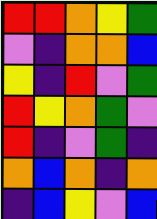[["red", "red", "orange", "yellow", "green"], ["violet", "indigo", "orange", "orange", "blue"], ["yellow", "indigo", "red", "violet", "green"], ["red", "yellow", "orange", "green", "violet"], ["red", "indigo", "violet", "green", "indigo"], ["orange", "blue", "orange", "indigo", "orange"], ["indigo", "blue", "yellow", "violet", "blue"]]